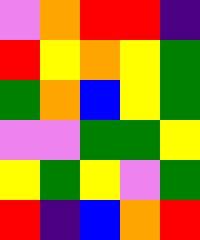[["violet", "orange", "red", "red", "indigo"], ["red", "yellow", "orange", "yellow", "green"], ["green", "orange", "blue", "yellow", "green"], ["violet", "violet", "green", "green", "yellow"], ["yellow", "green", "yellow", "violet", "green"], ["red", "indigo", "blue", "orange", "red"]]